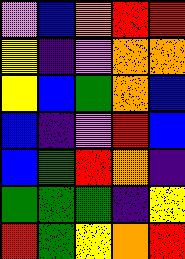[["violet", "blue", "orange", "red", "red"], ["yellow", "indigo", "violet", "orange", "orange"], ["yellow", "blue", "green", "orange", "blue"], ["blue", "indigo", "violet", "red", "blue"], ["blue", "green", "red", "orange", "indigo"], ["green", "green", "green", "indigo", "yellow"], ["red", "green", "yellow", "orange", "red"]]